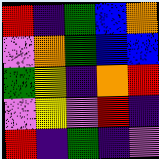[["red", "indigo", "green", "blue", "orange"], ["violet", "orange", "green", "blue", "blue"], ["green", "yellow", "indigo", "orange", "red"], ["violet", "yellow", "violet", "red", "indigo"], ["red", "indigo", "green", "indigo", "violet"]]